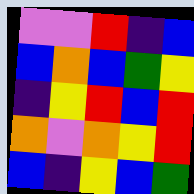[["violet", "violet", "red", "indigo", "blue"], ["blue", "orange", "blue", "green", "yellow"], ["indigo", "yellow", "red", "blue", "red"], ["orange", "violet", "orange", "yellow", "red"], ["blue", "indigo", "yellow", "blue", "green"]]